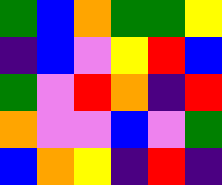[["green", "blue", "orange", "green", "green", "yellow"], ["indigo", "blue", "violet", "yellow", "red", "blue"], ["green", "violet", "red", "orange", "indigo", "red"], ["orange", "violet", "violet", "blue", "violet", "green"], ["blue", "orange", "yellow", "indigo", "red", "indigo"]]